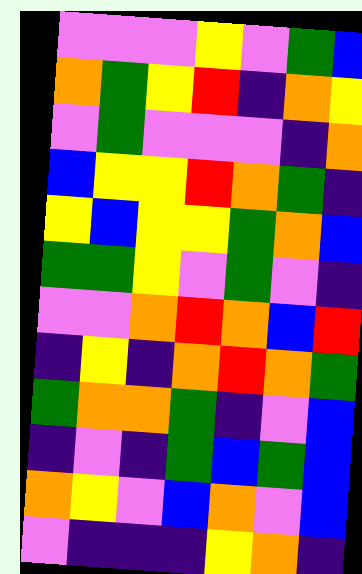[["violet", "violet", "violet", "yellow", "violet", "green", "blue"], ["orange", "green", "yellow", "red", "indigo", "orange", "yellow"], ["violet", "green", "violet", "violet", "violet", "indigo", "orange"], ["blue", "yellow", "yellow", "red", "orange", "green", "indigo"], ["yellow", "blue", "yellow", "yellow", "green", "orange", "blue"], ["green", "green", "yellow", "violet", "green", "violet", "indigo"], ["violet", "violet", "orange", "red", "orange", "blue", "red"], ["indigo", "yellow", "indigo", "orange", "red", "orange", "green"], ["green", "orange", "orange", "green", "indigo", "violet", "blue"], ["indigo", "violet", "indigo", "green", "blue", "green", "blue"], ["orange", "yellow", "violet", "blue", "orange", "violet", "blue"], ["violet", "indigo", "indigo", "indigo", "yellow", "orange", "indigo"]]